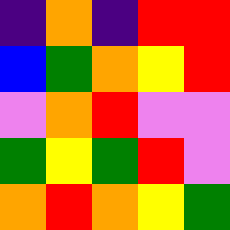[["indigo", "orange", "indigo", "red", "red"], ["blue", "green", "orange", "yellow", "red"], ["violet", "orange", "red", "violet", "violet"], ["green", "yellow", "green", "red", "violet"], ["orange", "red", "orange", "yellow", "green"]]